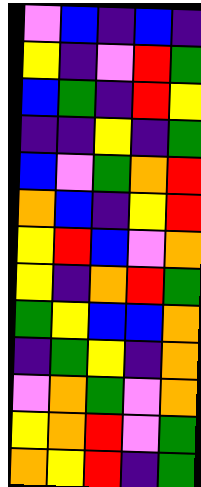[["violet", "blue", "indigo", "blue", "indigo"], ["yellow", "indigo", "violet", "red", "green"], ["blue", "green", "indigo", "red", "yellow"], ["indigo", "indigo", "yellow", "indigo", "green"], ["blue", "violet", "green", "orange", "red"], ["orange", "blue", "indigo", "yellow", "red"], ["yellow", "red", "blue", "violet", "orange"], ["yellow", "indigo", "orange", "red", "green"], ["green", "yellow", "blue", "blue", "orange"], ["indigo", "green", "yellow", "indigo", "orange"], ["violet", "orange", "green", "violet", "orange"], ["yellow", "orange", "red", "violet", "green"], ["orange", "yellow", "red", "indigo", "green"]]